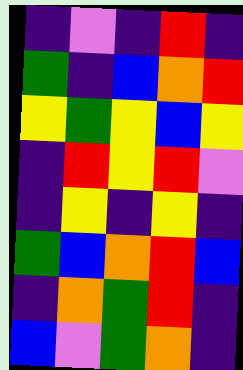[["indigo", "violet", "indigo", "red", "indigo"], ["green", "indigo", "blue", "orange", "red"], ["yellow", "green", "yellow", "blue", "yellow"], ["indigo", "red", "yellow", "red", "violet"], ["indigo", "yellow", "indigo", "yellow", "indigo"], ["green", "blue", "orange", "red", "blue"], ["indigo", "orange", "green", "red", "indigo"], ["blue", "violet", "green", "orange", "indigo"]]